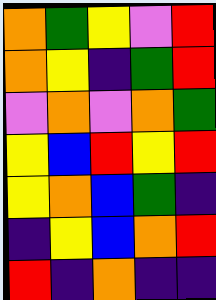[["orange", "green", "yellow", "violet", "red"], ["orange", "yellow", "indigo", "green", "red"], ["violet", "orange", "violet", "orange", "green"], ["yellow", "blue", "red", "yellow", "red"], ["yellow", "orange", "blue", "green", "indigo"], ["indigo", "yellow", "blue", "orange", "red"], ["red", "indigo", "orange", "indigo", "indigo"]]